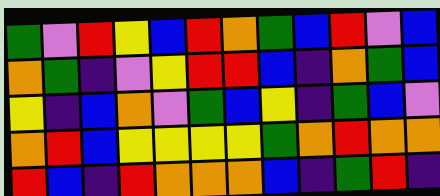[["green", "violet", "red", "yellow", "blue", "red", "orange", "green", "blue", "red", "violet", "blue"], ["orange", "green", "indigo", "violet", "yellow", "red", "red", "blue", "indigo", "orange", "green", "blue"], ["yellow", "indigo", "blue", "orange", "violet", "green", "blue", "yellow", "indigo", "green", "blue", "violet"], ["orange", "red", "blue", "yellow", "yellow", "yellow", "yellow", "green", "orange", "red", "orange", "orange"], ["red", "blue", "indigo", "red", "orange", "orange", "orange", "blue", "indigo", "green", "red", "indigo"]]